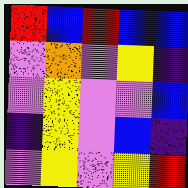[["red", "blue", "red", "blue", "blue"], ["violet", "orange", "violet", "yellow", "indigo"], ["violet", "yellow", "violet", "violet", "blue"], ["indigo", "yellow", "violet", "blue", "indigo"], ["violet", "yellow", "violet", "yellow", "red"]]